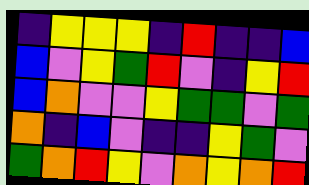[["indigo", "yellow", "yellow", "yellow", "indigo", "red", "indigo", "indigo", "blue"], ["blue", "violet", "yellow", "green", "red", "violet", "indigo", "yellow", "red"], ["blue", "orange", "violet", "violet", "yellow", "green", "green", "violet", "green"], ["orange", "indigo", "blue", "violet", "indigo", "indigo", "yellow", "green", "violet"], ["green", "orange", "red", "yellow", "violet", "orange", "yellow", "orange", "red"]]